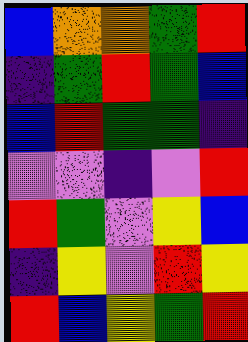[["blue", "orange", "orange", "green", "red"], ["indigo", "green", "red", "green", "blue"], ["blue", "red", "green", "green", "indigo"], ["violet", "violet", "indigo", "violet", "red"], ["red", "green", "violet", "yellow", "blue"], ["indigo", "yellow", "violet", "red", "yellow"], ["red", "blue", "yellow", "green", "red"]]